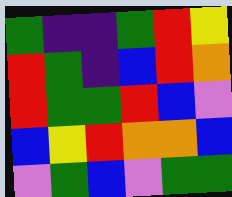[["green", "indigo", "indigo", "green", "red", "yellow"], ["red", "green", "indigo", "blue", "red", "orange"], ["red", "green", "green", "red", "blue", "violet"], ["blue", "yellow", "red", "orange", "orange", "blue"], ["violet", "green", "blue", "violet", "green", "green"]]